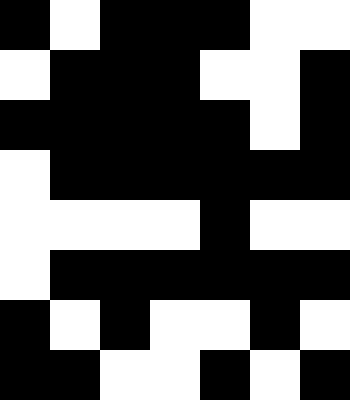[["black", "white", "black", "black", "black", "white", "white"], ["white", "black", "black", "black", "white", "white", "black"], ["black", "black", "black", "black", "black", "white", "black"], ["white", "black", "black", "black", "black", "black", "black"], ["white", "white", "white", "white", "black", "white", "white"], ["white", "black", "black", "black", "black", "black", "black"], ["black", "white", "black", "white", "white", "black", "white"], ["black", "black", "white", "white", "black", "white", "black"]]